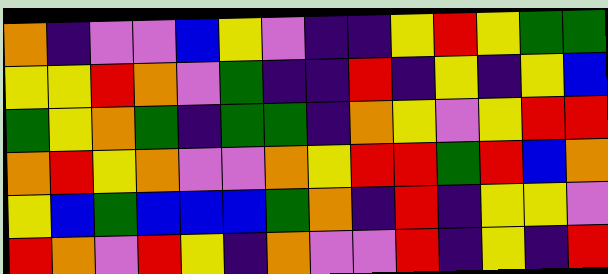[["orange", "indigo", "violet", "violet", "blue", "yellow", "violet", "indigo", "indigo", "yellow", "red", "yellow", "green", "green"], ["yellow", "yellow", "red", "orange", "violet", "green", "indigo", "indigo", "red", "indigo", "yellow", "indigo", "yellow", "blue"], ["green", "yellow", "orange", "green", "indigo", "green", "green", "indigo", "orange", "yellow", "violet", "yellow", "red", "red"], ["orange", "red", "yellow", "orange", "violet", "violet", "orange", "yellow", "red", "red", "green", "red", "blue", "orange"], ["yellow", "blue", "green", "blue", "blue", "blue", "green", "orange", "indigo", "red", "indigo", "yellow", "yellow", "violet"], ["red", "orange", "violet", "red", "yellow", "indigo", "orange", "violet", "violet", "red", "indigo", "yellow", "indigo", "red"]]